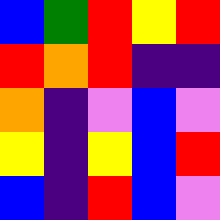[["blue", "green", "red", "yellow", "red"], ["red", "orange", "red", "indigo", "indigo"], ["orange", "indigo", "violet", "blue", "violet"], ["yellow", "indigo", "yellow", "blue", "red"], ["blue", "indigo", "red", "blue", "violet"]]